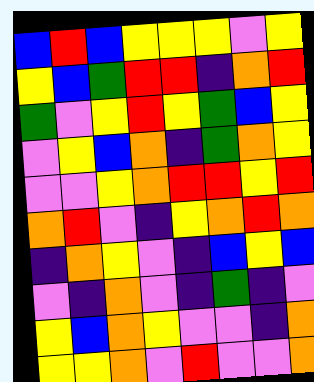[["blue", "red", "blue", "yellow", "yellow", "yellow", "violet", "yellow"], ["yellow", "blue", "green", "red", "red", "indigo", "orange", "red"], ["green", "violet", "yellow", "red", "yellow", "green", "blue", "yellow"], ["violet", "yellow", "blue", "orange", "indigo", "green", "orange", "yellow"], ["violet", "violet", "yellow", "orange", "red", "red", "yellow", "red"], ["orange", "red", "violet", "indigo", "yellow", "orange", "red", "orange"], ["indigo", "orange", "yellow", "violet", "indigo", "blue", "yellow", "blue"], ["violet", "indigo", "orange", "violet", "indigo", "green", "indigo", "violet"], ["yellow", "blue", "orange", "yellow", "violet", "violet", "indigo", "orange"], ["yellow", "yellow", "orange", "violet", "red", "violet", "violet", "orange"]]